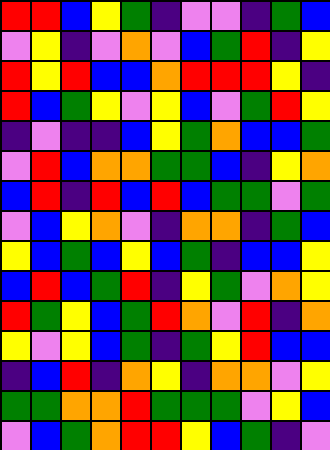[["red", "red", "blue", "yellow", "green", "indigo", "violet", "violet", "indigo", "green", "blue"], ["violet", "yellow", "indigo", "violet", "orange", "violet", "blue", "green", "red", "indigo", "yellow"], ["red", "yellow", "red", "blue", "blue", "orange", "red", "red", "red", "yellow", "indigo"], ["red", "blue", "green", "yellow", "violet", "yellow", "blue", "violet", "green", "red", "yellow"], ["indigo", "violet", "indigo", "indigo", "blue", "yellow", "green", "orange", "blue", "blue", "green"], ["violet", "red", "blue", "orange", "orange", "green", "green", "blue", "indigo", "yellow", "orange"], ["blue", "red", "indigo", "red", "blue", "red", "blue", "green", "green", "violet", "green"], ["violet", "blue", "yellow", "orange", "violet", "indigo", "orange", "orange", "indigo", "green", "blue"], ["yellow", "blue", "green", "blue", "yellow", "blue", "green", "indigo", "blue", "blue", "yellow"], ["blue", "red", "blue", "green", "red", "indigo", "yellow", "green", "violet", "orange", "yellow"], ["red", "green", "yellow", "blue", "green", "red", "orange", "violet", "red", "indigo", "orange"], ["yellow", "violet", "yellow", "blue", "green", "indigo", "green", "yellow", "red", "blue", "blue"], ["indigo", "blue", "red", "indigo", "orange", "yellow", "indigo", "orange", "orange", "violet", "yellow"], ["green", "green", "orange", "orange", "red", "green", "green", "green", "violet", "yellow", "blue"], ["violet", "blue", "green", "orange", "red", "red", "yellow", "blue", "green", "indigo", "violet"]]